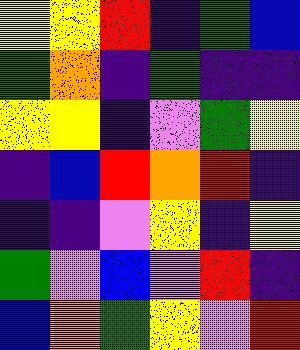[["yellow", "yellow", "red", "indigo", "green", "blue"], ["green", "orange", "indigo", "green", "indigo", "indigo"], ["yellow", "yellow", "indigo", "violet", "green", "yellow"], ["indigo", "blue", "red", "orange", "red", "indigo"], ["indigo", "indigo", "violet", "yellow", "indigo", "yellow"], ["green", "violet", "blue", "violet", "red", "indigo"], ["blue", "orange", "green", "yellow", "violet", "red"]]